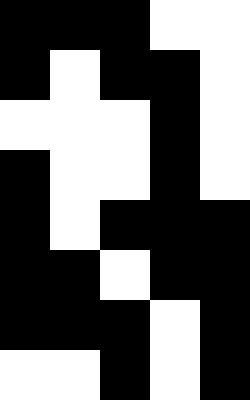[["black", "black", "black", "white", "white"], ["black", "white", "black", "black", "white"], ["white", "white", "white", "black", "white"], ["black", "white", "white", "black", "white"], ["black", "white", "black", "black", "black"], ["black", "black", "white", "black", "black"], ["black", "black", "black", "white", "black"], ["white", "white", "black", "white", "black"]]